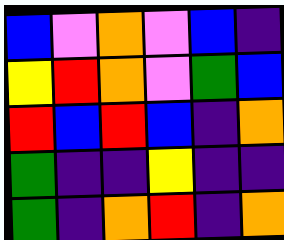[["blue", "violet", "orange", "violet", "blue", "indigo"], ["yellow", "red", "orange", "violet", "green", "blue"], ["red", "blue", "red", "blue", "indigo", "orange"], ["green", "indigo", "indigo", "yellow", "indigo", "indigo"], ["green", "indigo", "orange", "red", "indigo", "orange"]]